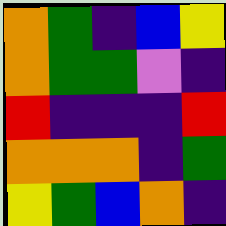[["orange", "green", "indigo", "blue", "yellow"], ["orange", "green", "green", "violet", "indigo"], ["red", "indigo", "indigo", "indigo", "red"], ["orange", "orange", "orange", "indigo", "green"], ["yellow", "green", "blue", "orange", "indigo"]]